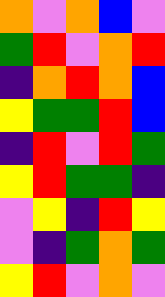[["orange", "violet", "orange", "blue", "violet"], ["green", "red", "violet", "orange", "red"], ["indigo", "orange", "red", "orange", "blue"], ["yellow", "green", "green", "red", "blue"], ["indigo", "red", "violet", "red", "green"], ["yellow", "red", "green", "green", "indigo"], ["violet", "yellow", "indigo", "red", "yellow"], ["violet", "indigo", "green", "orange", "green"], ["yellow", "red", "violet", "orange", "violet"]]